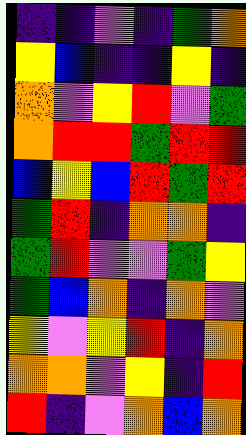[["indigo", "indigo", "violet", "indigo", "green", "orange"], ["yellow", "blue", "indigo", "indigo", "yellow", "indigo"], ["orange", "violet", "yellow", "red", "violet", "green"], ["orange", "red", "red", "green", "red", "red"], ["blue", "yellow", "blue", "red", "green", "red"], ["green", "red", "indigo", "orange", "orange", "indigo"], ["green", "red", "violet", "violet", "green", "yellow"], ["green", "blue", "orange", "indigo", "orange", "violet"], ["yellow", "violet", "yellow", "red", "indigo", "orange"], ["orange", "orange", "violet", "yellow", "indigo", "red"], ["red", "indigo", "violet", "orange", "blue", "orange"]]